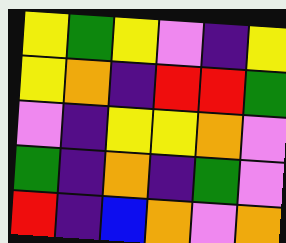[["yellow", "green", "yellow", "violet", "indigo", "yellow"], ["yellow", "orange", "indigo", "red", "red", "green"], ["violet", "indigo", "yellow", "yellow", "orange", "violet"], ["green", "indigo", "orange", "indigo", "green", "violet"], ["red", "indigo", "blue", "orange", "violet", "orange"]]